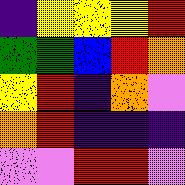[["indigo", "yellow", "yellow", "yellow", "red"], ["green", "green", "blue", "red", "orange"], ["yellow", "red", "indigo", "orange", "violet"], ["orange", "red", "indigo", "indigo", "indigo"], ["violet", "violet", "red", "red", "violet"]]